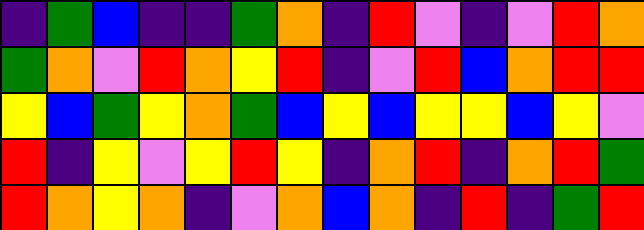[["indigo", "green", "blue", "indigo", "indigo", "green", "orange", "indigo", "red", "violet", "indigo", "violet", "red", "orange"], ["green", "orange", "violet", "red", "orange", "yellow", "red", "indigo", "violet", "red", "blue", "orange", "red", "red"], ["yellow", "blue", "green", "yellow", "orange", "green", "blue", "yellow", "blue", "yellow", "yellow", "blue", "yellow", "violet"], ["red", "indigo", "yellow", "violet", "yellow", "red", "yellow", "indigo", "orange", "red", "indigo", "orange", "red", "green"], ["red", "orange", "yellow", "orange", "indigo", "violet", "orange", "blue", "orange", "indigo", "red", "indigo", "green", "red"]]